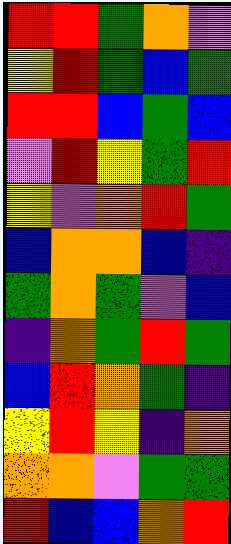[["red", "red", "green", "orange", "violet"], ["yellow", "red", "green", "blue", "green"], ["red", "red", "blue", "green", "blue"], ["violet", "red", "yellow", "green", "red"], ["yellow", "violet", "orange", "red", "green"], ["blue", "orange", "orange", "blue", "indigo"], ["green", "orange", "green", "violet", "blue"], ["indigo", "orange", "green", "red", "green"], ["blue", "red", "orange", "green", "indigo"], ["yellow", "red", "yellow", "indigo", "orange"], ["orange", "orange", "violet", "green", "green"], ["red", "blue", "blue", "orange", "red"]]